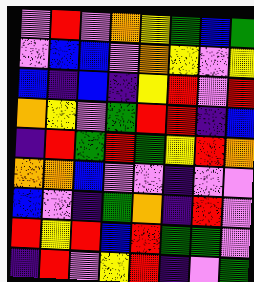[["violet", "red", "violet", "orange", "yellow", "green", "blue", "green"], ["violet", "blue", "blue", "violet", "orange", "yellow", "violet", "yellow"], ["blue", "indigo", "blue", "indigo", "yellow", "red", "violet", "red"], ["orange", "yellow", "violet", "green", "red", "red", "indigo", "blue"], ["indigo", "red", "green", "red", "green", "yellow", "red", "orange"], ["orange", "orange", "blue", "violet", "violet", "indigo", "violet", "violet"], ["blue", "violet", "indigo", "green", "orange", "indigo", "red", "violet"], ["red", "yellow", "red", "blue", "red", "green", "green", "violet"], ["indigo", "red", "violet", "yellow", "red", "indigo", "violet", "green"]]